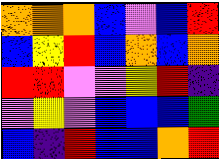[["orange", "orange", "orange", "blue", "violet", "blue", "red"], ["blue", "yellow", "red", "blue", "orange", "blue", "orange"], ["red", "red", "violet", "violet", "yellow", "red", "indigo"], ["violet", "yellow", "violet", "blue", "blue", "blue", "green"], ["blue", "indigo", "red", "blue", "blue", "orange", "red"]]